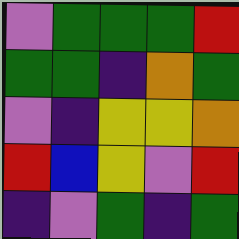[["violet", "green", "green", "green", "red"], ["green", "green", "indigo", "orange", "green"], ["violet", "indigo", "yellow", "yellow", "orange"], ["red", "blue", "yellow", "violet", "red"], ["indigo", "violet", "green", "indigo", "green"]]